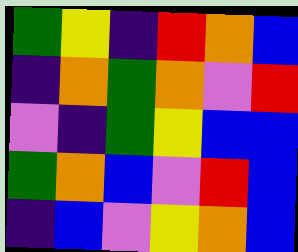[["green", "yellow", "indigo", "red", "orange", "blue"], ["indigo", "orange", "green", "orange", "violet", "red"], ["violet", "indigo", "green", "yellow", "blue", "blue"], ["green", "orange", "blue", "violet", "red", "blue"], ["indigo", "blue", "violet", "yellow", "orange", "blue"]]